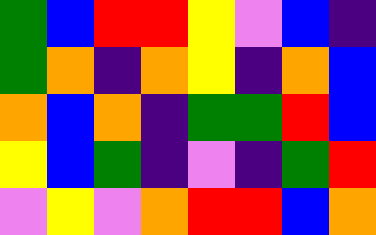[["green", "blue", "red", "red", "yellow", "violet", "blue", "indigo"], ["green", "orange", "indigo", "orange", "yellow", "indigo", "orange", "blue"], ["orange", "blue", "orange", "indigo", "green", "green", "red", "blue"], ["yellow", "blue", "green", "indigo", "violet", "indigo", "green", "red"], ["violet", "yellow", "violet", "orange", "red", "red", "blue", "orange"]]